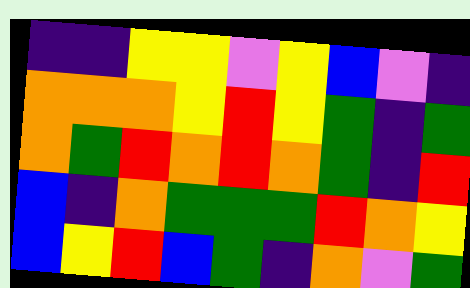[["indigo", "indigo", "yellow", "yellow", "violet", "yellow", "blue", "violet", "indigo"], ["orange", "orange", "orange", "yellow", "red", "yellow", "green", "indigo", "green"], ["orange", "green", "red", "orange", "red", "orange", "green", "indigo", "red"], ["blue", "indigo", "orange", "green", "green", "green", "red", "orange", "yellow"], ["blue", "yellow", "red", "blue", "green", "indigo", "orange", "violet", "green"]]